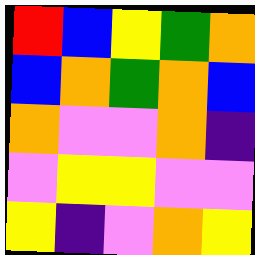[["red", "blue", "yellow", "green", "orange"], ["blue", "orange", "green", "orange", "blue"], ["orange", "violet", "violet", "orange", "indigo"], ["violet", "yellow", "yellow", "violet", "violet"], ["yellow", "indigo", "violet", "orange", "yellow"]]